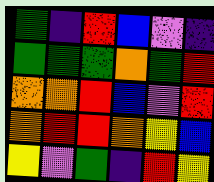[["green", "indigo", "red", "blue", "violet", "indigo"], ["green", "green", "green", "orange", "green", "red"], ["orange", "orange", "red", "blue", "violet", "red"], ["orange", "red", "red", "orange", "yellow", "blue"], ["yellow", "violet", "green", "indigo", "red", "yellow"]]